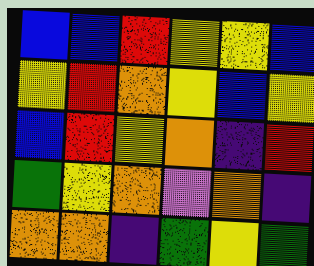[["blue", "blue", "red", "yellow", "yellow", "blue"], ["yellow", "red", "orange", "yellow", "blue", "yellow"], ["blue", "red", "yellow", "orange", "indigo", "red"], ["green", "yellow", "orange", "violet", "orange", "indigo"], ["orange", "orange", "indigo", "green", "yellow", "green"]]